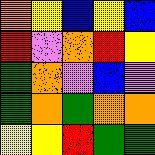[["orange", "yellow", "blue", "yellow", "blue"], ["red", "violet", "orange", "red", "yellow"], ["green", "orange", "violet", "blue", "violet"], ["green", "orange", "green", "orange", "orange"], ["yellow", "yellow", "red", "green", "green"]]